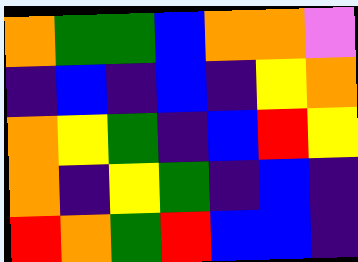[["orange", "green", "green", "blue", "orange", "orange", "violet"], ["indigo", "blue", "indigo", "blue", "indigo", "yellow", "orange"], ["orange", "yellow", "green", "indigo", "blue", "red", "yellow"], ["orange", "indigo", "yellow", "green", "indigo", "blue", "indigo"], ["red", "orange", "green", "red", "blue", "blue", "indigo"]]